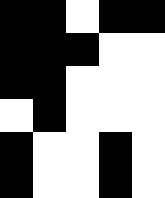[["black", "black", "white", "black", "black"], ["black", "black", "black", "white", "white"], ["black", "black", "white", "white", "white"], ["white", "black", "white", "white", "white"], ["black", "white", "white", "black", "white"], ["black", "white", "white", "black", "white"]]